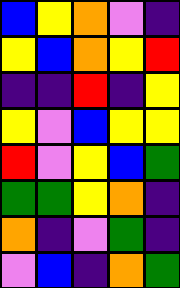[["blue", "yellow", "orange", "violet", "indigo"], ["yellow", "blue", "orange", "yellow", "red"], ["indigo", "indigo", "red", "indigo", "yellow"], ["yellow", "violet", "blue", "yellow", "yellow"], ["red", "violet", "yellow", "blue", "green"], ["green", "green", "yellow", "orange", "indigo"], ["orange", "indigo", "violet", "green", "indigo"], ["violet", "blue", "indigo", "orange", "green"]]